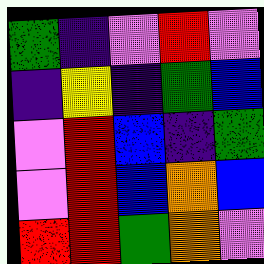[["green", "indigo", "violet", "red", "violet"], ["indigo", "yellow", "indigo", "green", "blue"], ["violet", "red", "blue", "indigo", "green"], ["violet", "red", "blue", "orange", "blue"], ["red", "red", "green", "orange", "violet"]]